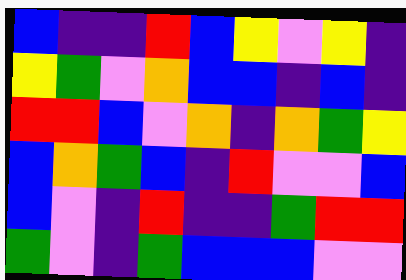[["blue", "indigo", "indigo", "red", "blue", "yellow", "violet", "yellow", "indigo"], ["yellow", "green", "violet", "orange", "blue", "blue", "indigo", "blue", "indigo"], ["red", "red", "blue", "violet", "orange", "indigo", "orange", "green", "yellow"], ["blue", "orange", "green", "blue", "indigo", "red", "violet", "violet", "blue"], ["blue", "violet", "indigo", "red", "indigo", "indigo", "green", "red", "red"], ["green", "violet", "indigo", "green", "blue", "blue", "blue", "violet", "violet"]]